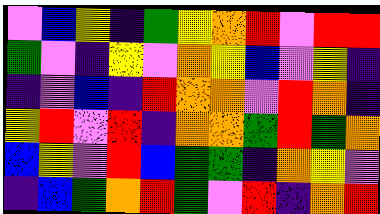[["violet", "blue", "yellow", "indigo", "green", "yellow", "orange", "red", "violet", "red", "red"], ["green", "violet", "indigo", "yellow", "violet", "orange", "yellow", "blue", "violet", "yellow", "indigo"], ["indigo", "violet", "blue", "indigo", "red", "orange", "orange", "violet", "red", "orange", "indigo"], ["yellow", "red", "violet", "red", "indigo", "orange", "orange", "green", "red", "green", "orange"], ["blue", "yellow", "violet", "red", "blue", "green", "green", "indigo", "orange", "yellow", "violet"], ["indigo", "blue", "green", "orange", "red", "green", "violet", "red", "indigo", "orange", "red"]]